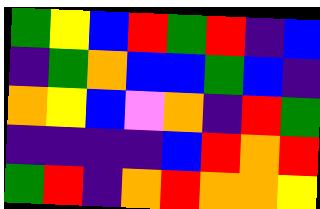[["green", "yellow", "blue", "red", "green", "red", "indigo", "blue"], ["indigo", "green", "orange", "blue", "blue", "green", "blue", "indigo"], ["orange", "yellow", "blue", "violet", "orange", "indigo", "red", "green"], ["indigo", "indigo", "indigo", "indigo", "blue", "red", "orange", "red"], ["green", "red", "indigo", "orange", "red", "orange", "orange", "yellow"]]